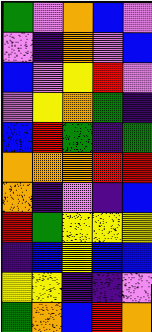[["green", "violet", "orange", "blue", "violet"], ["violet", "indigo", "orange", "violet", "blue"], ["blue", "violet", "yellow", "red", "violet"], ["violet", "yellow", "orange", "green", "indigo"], ["blue", "red", "green", "indigo", "green"], ["orange", "orange", "orange", "red", "red"], ["orange", "indigo", "violet", "indigo", "blue"], ["red", "green", "yellow", "yellow", "yellow"], ["indigo", "blue", "yellow", "blue", "blue"], ["yellow", "yellow", "indigo", "indigo", "violet"], ["green", "orange", "blue", "red", "orange"]]